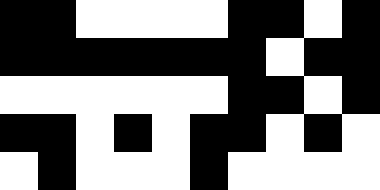[["black", "black", "white", "white", "white", "white", "black", "black", "white", "black"], ["black", "black", "black", "black", "black", "black", "black", "white", "black", "black"], ["white", "white", "white", "white", "white", "white", "black", "black", "white", "black"], ["black", "black", "white", "black", "white", "black", "black", "white", "black", "white"], ["white", "black", "white", "white", "white", "black", "white", "white", "white", "white"]]